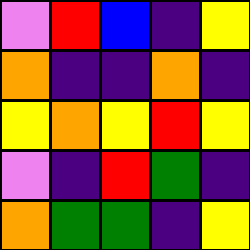[["violet", "red", "blue", "indigo", "yellow"], ["orange", "indigo", "indigo", "orange", "indigo"], ["yellow", "orange", "yellow", "red", "yellow"], ["violet", "indigo", "red", "green", "indigo"], ["orange", "green", "green", "indigo", "yellow"]]